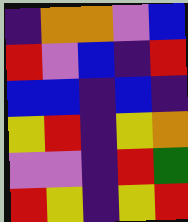[["indigo", "orange", "orange", "violet", "blue"], ["red", "violet", "blue", "indigo", "red"], ["blue", "blue", "indigo", "blue", "indigo"], ["yellow", "red", "indigo", "yellow", "orange"], ["violet", "violet", "indigo", "red", "green"], ["red", "yellow", "indigo", "yellow", "red"]]